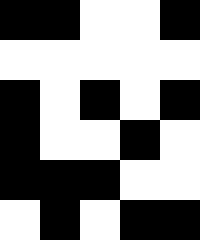[["black", "black", "white", "white", "black"], ["white", "white", "white", "white", "white"], ["black", "white", "black", "white", "black"], ["black", "white", "white", "black", "white"], ["black", "black", "black", "white", "white"], ["white", "black", "white", "black", "black"]]